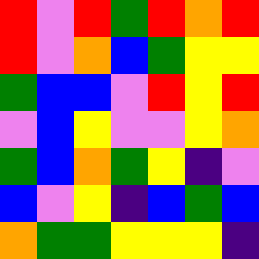[["red", "violet", "red", "green", "red", "orange", "red"], ["red", "violet", "orange", "blue", "green", "yellow", "yellow"], ["green", "blue", "blue", "violet", "red", "yellow", "red"], ["violet", "blue", "yellow", "violet", "violet", "yellow", "orange"], ["green", "blue", "orange", "green", "yellow", "indigo", "violet"], ["blue", "violet", "yellow", "indigo", "blue", "green", "blue"], ["orange", "green", "green", "yellow", "yellow", "yellow", "indigo"]]